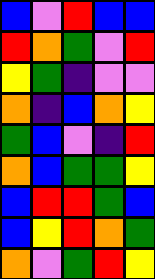[["blue", "violet", "red", "blue", "blue"], ["red", "orange", "green", "violet", "red"], ["yellow", "green", "indigo", "violet", "violet"], ["orange", "indigo", "blue", "orange", "yellow"], ["green", "blue", "violet", "indigo", "red"], ["orange", "blue", "green", "green", "yellow"], ["blue", "red", "red", "green", "blue"], ["blue", "yellow", "red", "orange", "green"], ["orange", "violet", "green", "red", "yellow"]]